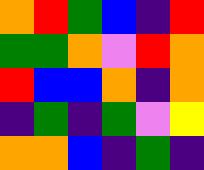[["orange", "red", "green", "blue", "indigo", "red"], ["green", "green", "orange", "violet", "red", "orange"], ["red", "blue", "blue", "orange", "indigo", "orange"], ["indigo", "green", "indigo", "green", "violet", "yellow"], ["orange", "orange", "blue", "indigo", "green", "indigo"]]